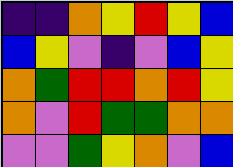[["indigo", "indigo", "orange", "yellow", "red", "yellow", "blue"], ["blue", "yellow", "violet", "indigo", "violet", "blue", "yellow"], ["orange", "green", "red", "red", "orange", "red", "yellow"], ["orange", "violet", "red", "green", "green", "orange", "orange"], ["violet", "violet", "green", "yellow", "orange", "violet", "blue"]]